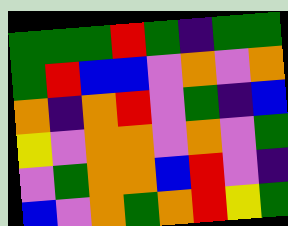[["green", "green", "green", "red", "green", "indigo", "green", "green"], ["green", "red", "blue", "blue", "violet", "orange", "violet", "orange"], ["orange", "indigo", "orange", "red", "violet", "green", "indigo", "blue"], ["yellow", "violet", "orange", "orange", "violet", "orange", "violet", "green"], ["violet", "green", "orange", "orange", "blue", "red", "violet", "indigo"], ["blue", "violet", "orange", "green", "orange", "red", "yellow", "green"]]